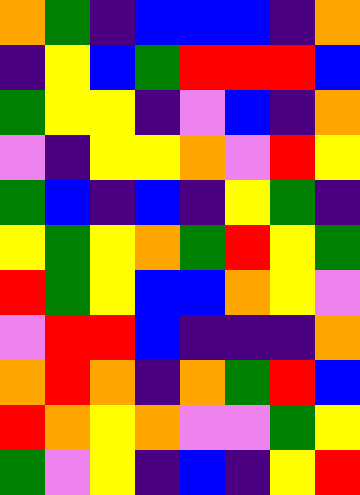[["orange", "green", "indigo", "blue", "blue", "blue", "indigo", "orange"], ["indigo", "yellow", "blue", "green", "red", "red", "red", "blue"], ["green", "yellow", "yellow", "indigo", "violet", "blue", "indigo", "orange"], ["violet", "indigo", "yellow", "yellow", "orange", "violet", "red", "yellow"], ["green", "blue", "indigo", "blue", "indigo", "yellow", "green", "indigo"], ["yellow", "green", "yellow", "orange", "green", "red", "yellow", "green"], ["red", "green", "yellow", "blue", "blue", "orange", "yellow", "violet"], ["violet", "red", "red", "blue", "indigo", "indigo", "indigo", "orange"], ["orange", "red", "orange", "indigo", "orange", "green", "red", "blue"], ["red", "orange", "yellow", "orange", "violet", "violet", "green", "yellow"], ["green", "violet", "yellow", "indigo", "blue", "indigo", "yellow", "red"]]